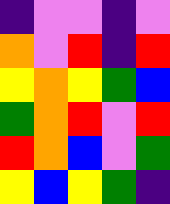[["indigo", "violet", "violet", "indigo", "violet"], ["orange", "violet", "red", "indigo", "red"], ["yellow", "orange", "yellow", "green", "blue"], ["green", "orange", "red", "violet", "red"], ["red", "orange", "blue", "violet", "green"], ["yellow", "blue", "yellow", "green", "indigo"]]